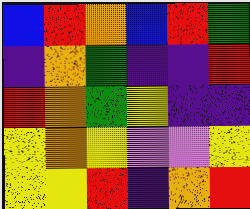[["blue", "red", "orange", "blue", "red", "green"], ["indigo", "orange", "green", "indigo", "indigo", "red"], ["red", "orange", "green", "yellow", "indigo", "indigo"], ["yellow", "orange", "yellow", "violet", "violet", "yellow"], ["yellow", "yellow", "red", "indigo", "orange", "red"]]